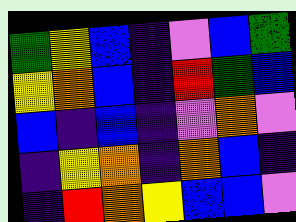[["green", "yellow", "blue", "indigo", "violet", "blue", "green"], ["yellow", "orange", "blue", "indigo", "red", "green", "blue"], ["blue", "indigo", "blue", "indigo", "violet", "orange", "violet"], ["indigo", "yellow", "orange", "indigo", "orange", "blue", "indigo"], ["indigo", "red", "orange", "yellow", "blue", "blue", "violet"]]